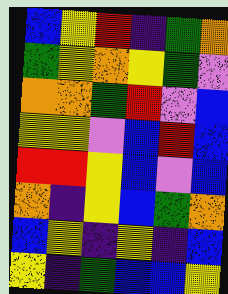[["blue", "yellow", "red", "indigo", "green", "orange"], ["green", "yellow", "orange", "yellow", "green", "violet"], ["orange", "orange", "green", "red", "violet", "blue"], ["yellow", "yellow", "violet", "blue", "red", "blue"], ["red", "red", "yellow", "blue", "violet", "blue"], ["orange", "indigo", "yellow", "blue", "green", "orange"], ["blue", "yellow", "indigo", "yellow", "indigo", "blue"], ["yellow", "indigo", "green", "blue", "blue", "yellow"]]